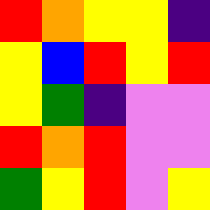[["red", "orange", "yellow", "yellow", "indigo"], ["yellow", "blue", "red", "yellow", "red"], ["yellow", "green", "indigo", "violet", "violet"], ["red", "orange", "red", "violet", "violet"], ["green", "yellow", "red", "violet", "yellow"]]